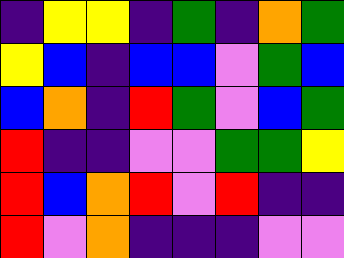[["indigo", "yellow", "yellow", "indigo", "green", "indigo", "orange", "green"], ["yellow", "blue", "indigo", "blue", "blue", "violet", "green", "blue"], ["blue", "orange", "indigo", "red", "green", "violet", "blue", "green"], ["red", "indigo", "indigo", "violet", "violet", "green", "green", "yellow"], ["red", "blue", "orange", "red", "violet", "red", "indigo", "indigo"], ["red", "violet", "orange", "indigo", "indigo", "indigo", "violet", "violet"]]